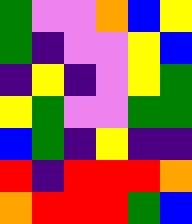[["green", "violet", "violet", "orange", "blue", "yellow"], ["green", "indigo", "violet", "violet", "yellow", "blue"], ["indigo", "yellow", "indigo", "violet", "yellow", "green"], ["yellow", "green", "violet", "violet", "green", "green"], ["blue", "green", "indigo", "yellow", "indigo", "indigo"], ["red", "indigo", "red", "red", "red", "orange"], ["orange", "red", "red", "red", "green", "blue"]]